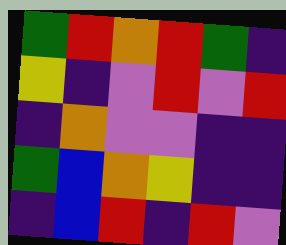[["green", "red", "orange", "red", "green", "indigo"], ["yellow", "indigo", "violet", "red", "violet", "red"], ["indigo", "orange", "violet", "violet", "indigo", "indigo"], ["green", "blue", "orange", "yellow", "indigo", "indigo"], ["indigo", "blue", "red", "indigo", "red", "violet"]]